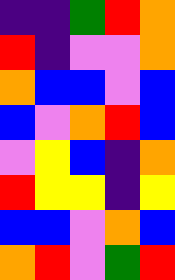[["indigo", "indigo", "green", "red", "orange"], ["red", "indigo", "violet", "violet", "orange"], ["orange", "blue", "blue", "violet", "blue"], ["blue", "violet", "orange", "red", "blue"], ["violet", "yellow", "blue", "indigo", "orange"], ["red", "yellow", "yellow", "indigo", "yellow"], ["blue", "blue", "violet", "orange", "blue"], ["orange", "red", "violet", "green", "red"]]